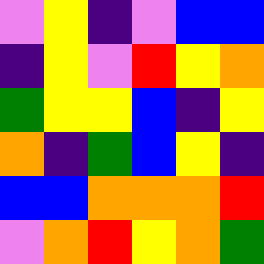[["violet", "yellow", "indigo", "violet", "blue", "blue"], ["indigo", "yellow", "violet", "red", "yellow", "orange"], ["green", "yellow", "yellow", "blue", "indigo", "yellow"], ["orange", "indigo", "green", "blue", "yellow", "indigo"], ["blue", "blue", "orange", "orange", "orange", "red"], ["violet", "orange", "red", "yellow", "orange", "green"]]